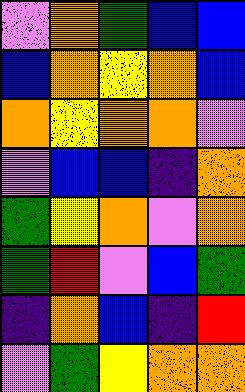[["violet", "orange", "green", "blue", "blue"], ["blue", "orange", "yellow", "orange", "blue"], ["orange", "yellow", "orange", "orange", "violet"], ["violet", "blue", "blue", "indigo", "orange"], ["green", "yellow", "orange", "violet", "orange"], ["green", "red", "violet", "blue", "green"], ["indigo", "orange", "blue", "indigo", "red"], ["violet", "green", "yellow", "orange", "orange"]]